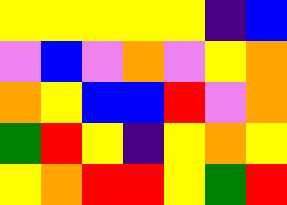[["yellow", "yellow", "yellow", "yellow", "yellow", "indigo", "blue"], ["violet", "blue", "violet", "orange", "violet", "yellow", "orange"], ["orange", "yellow", "blue", "blue", "red", "violet", "orange"], ["green", "red", "yellow", "indigo", "yellow", "orange", "yellow"], ["yellow", "orange", "red", "red", "yellow", "green", "red"]]